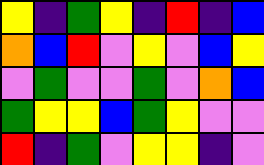[["yellow", "indigo", "green", "yellow", "indigo", "red", "indigo", "blue"], ["orange", "blue", "red", "violet", "yellow", "violet", "blue", "yellow"], ["violet", "green", "violet", "violet", "green", "violet", "orange", "blue"], ["green", "yellow", "yellow", "blue", "green", "yellow", "violet", "violet"], ["red", "indigo", "green", "violet", "yellow", "yellow", "indigo", "violet"]]